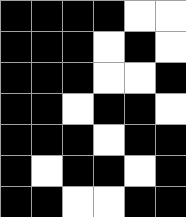[["black", "black", "black", "black", "white", "white"], ["black", "black", "black", "white", "black", "white"], ["black", "black", "black", "white", "white", "black"], ["black", "black", "white", "black", "black", "white"], ["black", "black", "black", "white", "black", "black"], ["black", "white", "black", "black", "white", "black"], ["black", "black", "white", "white", "black", "black"]]